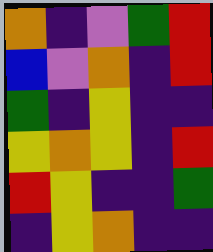[["orange", "indigo", "violet", "green", "red"], ["blue", "violet", "orange", "indigo", "red"], ["green", "indigo", "yellow", "indigo", "indigo"], ["yellow", "orange", "yellow", "indigo", "red"], ["red", "yellow", "indigo", "indigo", "green"], ["indigo", "yellow", "orange", "indigo", "indigo"]]